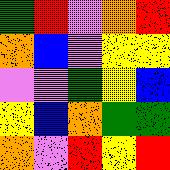[["green", "red", "violet", "orange", "red"], ["orange", "blue", "violet", "yellow", "yellow"], ["violet", "violet", "green", "yellow", "blue"], ["yellow", "blue", "orange", "green", "green"], ["orange", "violet", "red", "yellow", "red"]]